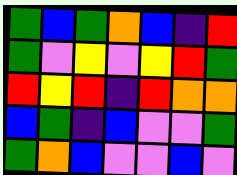[["green", "blue", "green", "orange", "blue", "indigo", "red"], ["green", "violet", "yellow", "violet", "yellow", "red", "green"], ["red", "yellow", "red", "indigo", "red", "orange", "orange"], ["blue", "green", "indigo", "blue", "violet", "violet", "green"], ["green", "orange", "blue", "violet", "violet", "blue", "violet"]]